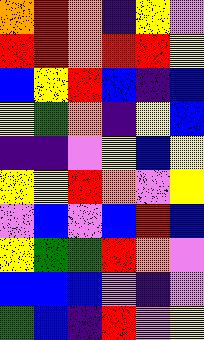[["orange", "red", "orange", "indigo", "yellow", "violet"], ["red", "red", "orange", "red", "red", "yellow"], ["blue", "yellow", "red", "blue", "indigo", "blue"], ["yellow", "green", "orange", "indigo", "yellow", "blue"], ["indigo", "indigo", "violet", "yellow", "blue", "yellow"], ["yellow", "yellow", "red", "orange", "violet", "yellow"], ["violet", "blue", "violet", "blue", "red", "blue"], ["yellow", "green", "green", "red", "orange", "violet"], ["blue", "blue", "blue", "violet", "indigo", "violet"], ["green", "blue", "indigo", "red", "violet", "yellow"]]